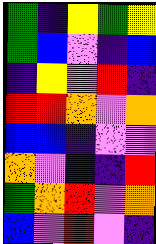[["green", "indigo", "yellow", "green", "yellow"], ["green", "blue", "violet", "indigo", "blue"], ["indigo", "yellow", "violet", "red", "indigo"], ["red", "red", "orange", "violet", "orange"], ["blue", "blue", "indigo", "violet", "violet"], ["orange", "violet", "indigo", "indigo", "red"], ["green", "orange", "red", "violet", "orange"], ["blue", "violet", "red", "violet", "indigo"]]